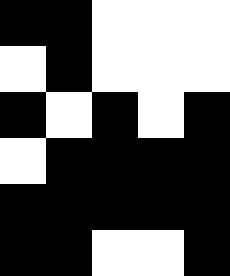[["black", "black", "white", "white", "white"], ["white", "black", "white", "white", "white"], ["black", "white", "black", "white", "black"], ["white", "black", "black", "black", "black"], ["black", "black", "black", "black", "black"], ["black", "black", "white", "white", "black"]]